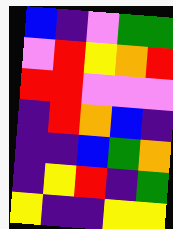[["blue", "indigo", "violet", "green", "green"], ["violet", "red", "yellow", "orange", "red"], ["red", "red", "violet", "violet", "violet"], ["indigo", "red", "orange", "blue", "indigo"], ["indigo", "indigo", "blue", "green", "orange"], ["indigo", "yellow", "red", "indigo", "green"], ["yellow", "indigo", "indigo", "yellow", "yellow"]]